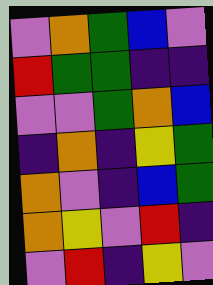[["violet", "orange", "green", "blue", "violet"], ["red", "green", "green", "indigo", "indigo"], ["violet", "violet", "green", "orange", "blue"], ["indigo", "orange", "indigo", "yellow", "green"], ["orange", "violet", "indigo", "blue", "green"], ["orange", "yellow", "violet", "red", "indigo"], ["violet", "red", "indigo", "yellow", "violet"]]